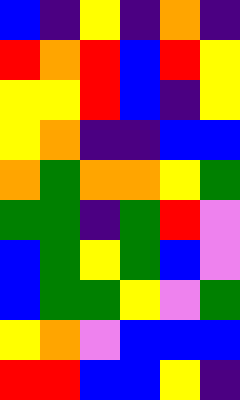[["blue", "indigo", "yellow", "indigo", "orange", "indigo"], ["red", "orange", "red", "blue", "red", "yellow"], ["yellow", "yellow", "red", "blue", "indigo", "yellow"], ["yellow", "orange", "indigo", "indigo", "blue", "blue"], ["orange", "green", "orange", "orange", "yellow", "green"], ["green", "green", "indigo", "green", "red", "violet"], ["blue", "green", "yellow", "green", "blue", "violet"], ["blue", "green", "green", "yellow", "violet", "green"], ["yellow", "orange", "violet", "blue", "blue", "blue"], ["red", "red", "blue", "blue", "yellow", "indigo"]]